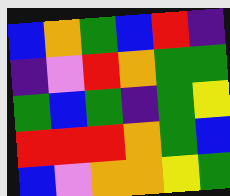[["blue", "orange", "green", "blue", "red", "indigo"], ["indigo", "violet", "red", "orange", "green", "green"], ["green", "blue", "green", "indigo", "green", "yellow"], ["red", "red", "red", "orange", "green", "blue"], ["blue", "violet", "orange", "orange", "yellow", "green"]]